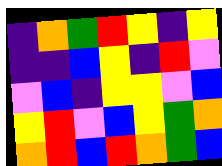[["indigo", "orange", "green", "red", "yellow", "indigo", "yellow"], ["indigo", "indigo", "blue", "yellow", "indigo", "red", "violet"], ["violet", "blue", "indigo", "yellow", "yellow", "violet", "blue"], ["yellow", "red", "violet", "blue", "yellow", "green", "orange"], ["orange", "red", "blue", "red", "orange", "green", "blue"]]